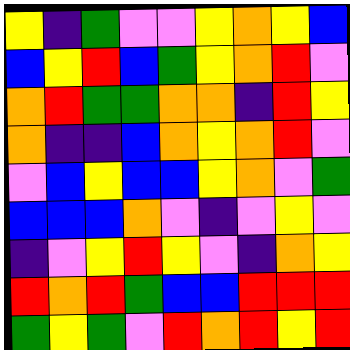[["yellow", "indigo", "green", "violet", "violet", "yellow", "orange", "yellow", "blue"], ["blue", "yellow", "red", "blue", "green", "yellow", "orange", "red", "violet"], ["orange", "red", "green", "green", "orange", "orange", "indigo", "red", "yellow"], ["orange", "indigo", "indigo", "blue", "orange", "yellow", "orange", "red", "violet"], ["violet", "blue", "yellow", "blue", "blue", "yellow", "orange", "violet", "green"], ["blue", "blue", "blue", "orange", "violet", "indigo", "violet", "yellow", "violet"], ["indigo", "violet", "yellow", "red", "yellow", "violet", "indigo", "orange", "yellow"], ["red", "orange", "red", "green", "blue", "blue", "red", "red", "red"], ["green", "yellow", "green", "violet", "red", "orange", "red", "yellow", "red"]]